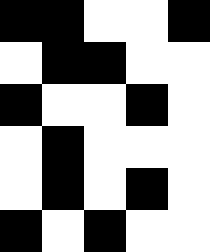[["black", "black", "white", "white", "black"], ["white", "black", "black", "white", "white"], ["black", "white", "white", "black", "white"], ["white", "black", "white", "white", "white"], ["white", "black", "white", "black", "white"], ["black", "white", "black", "white", "white"]]